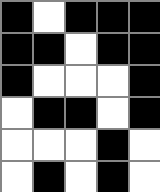[["black", "white", "black", "black", "black"], ["black", "black", "white", "black", "black"], ["black", "white", "white", "white", "black"], ["white", "black", "black", "white", "black"], ["white", "white", "white", "black", "white"], ["white", "black", "white", "black", "white"]]